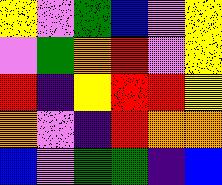[["yellow", "violet", "green", "blue", "violet", "yellow"], ["violet", "green", "orange", "red", "violet", "yellow"], ["red", "indigo", "yellow", "red", "red", "yellow"], ["orange", "violet", "indigo", "red", "orange", "orange"], ["blue", "violet", "green", "green", "indigo", "blue"]]